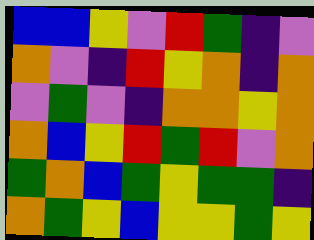[["blue", "blue", "yellow", "violet", "red", "green", "indigo", "violet"], ["orange", "violet", "indigo", "red", "yellow", "orange", "indigo", "orange"], ["violet", "green", "violet", "indigo", "orange", "orange", "yellow", "orange"], ["orange", "blue", "yellow", "red", "green", "red", "violet", "orange"], ["green", "orange", "blue", "green", "yellow", "green", "green", "indigo"], ["orange", "green", "yellow", "blue", "yellow", "yellow", "green", "yellow"]]